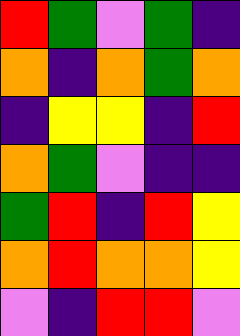[["red", "green", "violet", "green", "indigo"], ["orange", "indigo", "orange", "green", "orange"], ["indigo", "yellow", "yellow", "indigo", "red"], ["orange", "green", "violet", "indigo", "indigo"], ["green", "red", "indigo", "red", "yellow"], ["orange", "red", "orange", "orange", "yellow"], ["violet", "indigo", "red", "red", "violet"]]